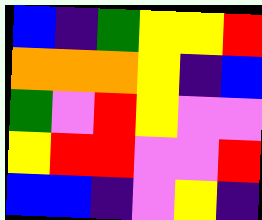[["blue", "indigo", "green", "yellow", "yellow", "red"], ["orange", "orange", "orange", "yellow", "indigo", "blue"], ["green", "violet", "red", "yellow", "violet", "violet"], ["yellow", "red", "red", "violet", "violet", "red"], ["blue", "blue", "indigo", "violet", "yellow", "indigo"]]